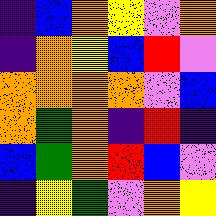[["indigo", "blue", "orange", "yellow", "violet", "orange"], ["indigo", "orange", "yellow", "blue", "red", "violet"], ["orange", "orange", "orange", "orange", "violet", "blue"], ["orange", "green", "orange", "indigo", "red", "indigo"], ["blue", "green", "orange", "red", "blue", "violet"], ["indigo", "yellow", "green", "violet", "orange", "yellow"]]